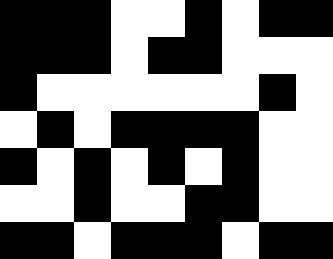[["black", "black", "black", "white", "white", "black", "white", "black", "black"], ["black", "black", "black", "white", "black", "black", "white", "white", "white"], ["black", "white", "white", "white", "white", "white", "white", "black", "white"], ["white", "black", "white", "black", "black", "black", "black", "white", "white"], ["black", "white", "black", "white", "black", "white", "black", "white", "white"], ["white", "white", "black", "white", "white", "black", "black", "white", "white"], ["black", "black", "white", "black", "black", "black", "white", "black", "black"]]